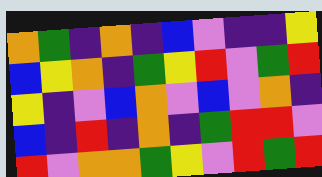[["orange", "green", "indigo", "orange", "indigo", "blue", "violet", "indigo", "indigo", "yellow"], ["blue", "yellow", "orange", "indigo", "green", "yellow", "red", "violet", "green", "red"], ["yellow", "indigo", "violet", "blue", "orange", "violet", "blue", "violet", "orange", "indigo"], ["blue", "indigo", "red", "indigo", "orange", "indigo", "green", "red", "red", "violet"], ["red", "violet", "orange", "orange", "green", "yellow", "violet", "red", "green", "red"]]